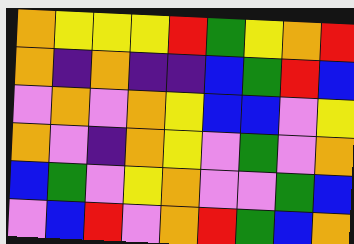[["orange", "yellow", "yellow", "yellow", "red", "green", "yellow", "orange", "red"], ["orange", "indigo", "orange", "indigo", "indigo", "blue", "green", "red", "blue"], ["violet", "orange", "violet", "orange", "yellow", "blue", "blue", "violet", "yellow"], ["orange", "violet", "indigo", "orange", "yellow", "violet", "green", "violet", "orange"], ["blue", "green", "violet", "yellow", "orange", "violet", "violet", "green", "blue"], ["violet", "blue", "red", "violet", "orange", "red", "green", "blue", "orange"]]